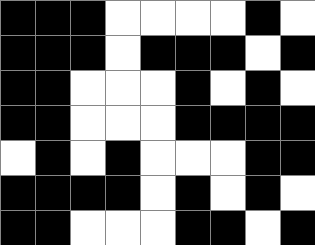[["black", "black", "black", "white", "white", "white", "white", "black", "white"], ["black", "black", "black", "white", "black", "black", "black", "white", "black"], ["black", "black", "white", "white", "white", "black", "white", "black", "white"], ["black", "black", "white", "white", "white", "black", "black", "black", "black"], ["white", "black", "white", "black", "white", "white", "white", "black", "black"], ["black", "black", "black", "black", "white", "black", "white", "black", "white"], ["black", "black", "white", "white", "white", "black", "black", "white", "black"]]